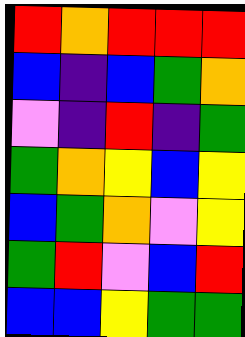[["red", "orange", "red", "red", "red"], ["blue", "indigo", "blue", "green", "orange"], ["violet", "indigo", "red", "indigo", "green"], ["green", "orange", "yellow", "blue", "yellow"], ["blue", "green", "orange", "violet", "yellow"], ["green", "red", "violet", "blue", "red"], ["blue", "blue", "yellow", "green", "green"]]